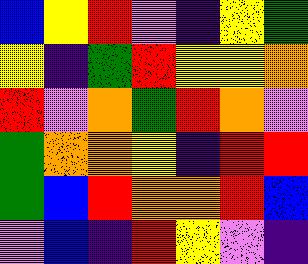[["blue", "yellow", "red", "violet", "indigo", "yellow", "green"], ["yellow", "indigo", "green", "red", "yellow", "yellow", "orange"], ["red", "violet", "orange", "green", "red", "orange", "violet"], ["green", "orange", "orange", "yellow", "indigo", "red", "red"], ["green", "blue", "red", "orange", "orange", "red", "blue"], ["violet", "blue", "indigo", "red", "yellow", "violet", "indigo"]]